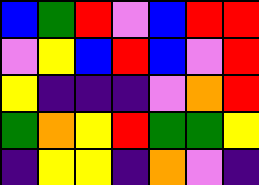[["blue", "green", "red", "violet", "blue", "red", "red"], ["violet", "yellow", "blue", "red", "blue", "violet", "red"], ["yellow", "indigo", "indigo", "indigo", "violet", "orange", "red"], ["green", "orange", "yellow", "red", "green", "green", "yellow"], ["indigo", "yellow", "yellow", "indigo", "orange", "violet", "indigo"]]